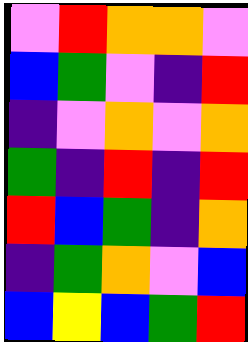[["violet", "red", "orange", "orange", "violet"], ["blue", "green", "violet", "indigo", "red"], ["indigo", "violet", "orange", "violet", "orange"], ["green", "indigo", "red", "indigo", "red"], ["red", "blue", "green", "indigo", "orange"], ["indigo", "green", "orange", "violet", "blue"], ["blue", "yellow", "blue", "green", "red"]]